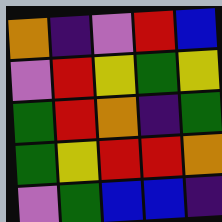[["orange", "indigo", "violet", "red", "blue"], ["violet", "red", "yellow", "green", "yellow"], ["green", "red", "orange", "indigo", "green"], ["green", "yellow", "red", "red", "orange"], ["violet", "green", "blue", "blue", "indigo"]]